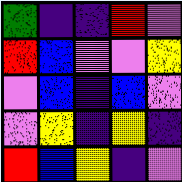[["green", "indigo", "indigo", "red", "violet"], ["red", "blue", "violet", "violet", "yellow"], ["violet", "blue", "indigo", "blue", "violet"], ["violet", "yellow", "indigo", "yellow", "indigo"], ["red", "blue", "yellow", "indigo", "violet"]]